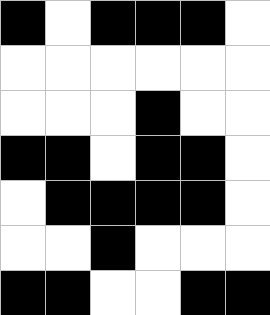[["black", "white", "black", "black", "black", "white"], ["white", "white", "white", "white", "white", "white"], ["white", "white", "white", "black", "white", "white"], ["black", "black", "white", "black", "black", "white"], ["white", "black", "black", "black", "black", "white"], ["white", "white", "black", "white", "white", "white"], ["black", "black", "white", "white", "black", "black"]]